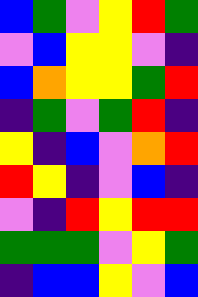[["blue", "green", "violet", "yellow", "red", "green"], ["violet", "blue", "yellow", "yellow", "violet", "indigo"], ["blue", "orange", "yellow", "yellow", "green", "red"], ["indigo", "green", "violet", "green", "red", "indigo"], ["yellow", "indigo", "blue", "violet", "orange", "red"], ["red", "yellow", "indigo", "violet", "blue", "indigo"], ["violet", "indigo", "red", "yellow", "red", "red"], ["green", "green", "green", "violet", "yellow", "green"], ["indigo", "blue", "blue", "yellow", "violet", "blue"]]